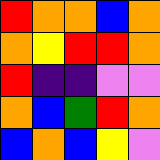[["red", "orange", "orange", "blue", "orange"], ["orange", "yellow", "red", "red", "orange"], ["red", "indigo", "indigo", "violet", "violet"], ["orange", "blue", "green", "red", "orange"], ["blue", "orange", "blue", "yellow", "violet"]]